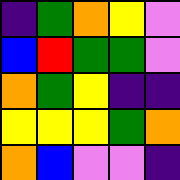[["indigo", "green", "orange", "yellow", "violet"], ["blue", "red", "green", "green", "violet"], ["orange", "green", "yellow", "indigo", "indigo"], ["yellow", "yellow", "yellow", "green", "orange"], ["orange", "blue", "violet", "violet", "indigo"]]